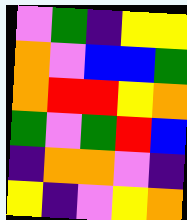[["violet", "green", "indigo", "yellow", "yellow"], ["orange", "violet", "blue", "blue", "green"], ["orange", "red", "red", "yellow", "orange"], ["green", "violet", "green", "red", "blue"], ["indigo", "orange", "orange", "violet", "indigo"], ["yellow", "indigo", "violet", "yellow", "orange"]]